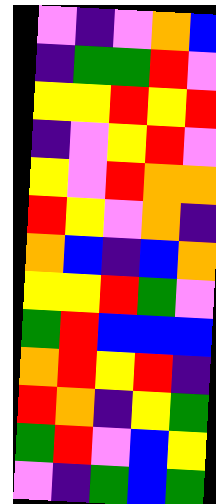[["violet", "indigo", "violet", "orange", "blue"], ["indigo", "green", "green", "red", "violet"], ["yellow", "yellow", "red", "yellow", "red"], ["indigo", "violet", "yellow", "red", "violet"], ["yellow", "violet", "red", "orange", "orange"], ["red", "yellow", "violet", "orange", "indigo"], ["orange", "blue", "indigo", "blue", "orange"], ["yellow", "yellow", "red", "green", "violet"], ["green", "red", "blue", "blue", "blue"], ["orange", "red", "yellow", "red", "indigo"], ["red", "orange", "indigo", "yellow", "green"], ["green", "red", "violet", "blue", "yellow"], ["violet", "indigo", "green", "blue", "green"]]